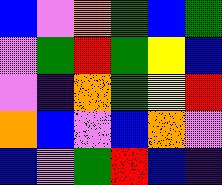[["blue", "violet", "orange", "green", "blue", "green"], ["violet", "green", "red", "green", "yellow", "blue"], ["violet", "indigo", "orange", "green", "yellow", "red"], ["orange", "blue", "violet", "blue", "orange", "violet"], ["blue", "violet", "green", "red", "blue", "indigo"]]